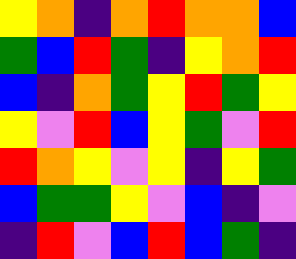[["yellow", "orange", "indigo", "orange", "red", "orange", "orange", "blue"], ["green", "blue", "red", "green", "indigo", "yellow", "orange", "red"], ["blue", "indigo", "orange", "green", "yellow", "red", "green", "yellow"], ["yellow", "violet", "red", "blue", "yellow", "green", "violet", "red"], ["red", "orange", "yellow", "violet", "yellow", "indigo", "yellow", "green"], ["blue", "green", "green", "yellow", "violet", "blue", "indigo", "violet"], ["indigo", "red", "violet", "blue", "red", "blue", "green", "indigo"]]